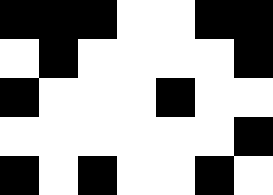[["black", "black", "black", "white", "white", "black", "black"], ["white", "black", "white", "white", "white", "white", "black"], ["black", "white", "white", "white", "black", "white", "white"], ["white", "white", "white", "white", "white", "white", "black"], ["black", "white", "black", "white", "white", "black", "white"]]